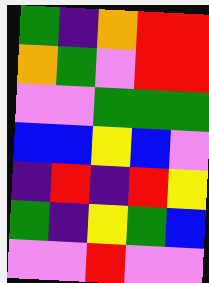[["green", "indigo", "orange", "red", "red"], ["orange", "green", "violet", "red", "red"], ["violet", "violet", "green", "green", "green"], ["blue", "blue", "yellow", "blue", "violet"], ["indigo", "red", "indigo", "red", "yellow"], ["green", "indigo", "yellow", "green", "blue"], ["violet", "violet", "red", "violet", "violet"]]